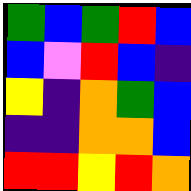[["green", "blue", "green", "red", "blue"], ["blue", "violet", "red", "blue", "indigo"], ["yellow", "indigo", "orange", "green", "blue"], ["indigo", "indigo", "orange", "orange", "blue"], ["red", "red", "yellow", "red", "orange"]]